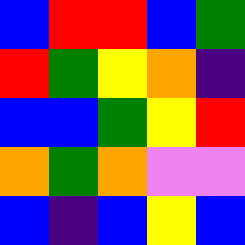[["blue", "red", "red", "blue", "green"], ["red", "green", "yellow", "orange", "indigo"], ["blue", "blue", "green", "yellow", "red"], ["orange", "green", "orange", "violet", "violet"], ["blue", "indigo", "blue", "yellow", "blue"]]